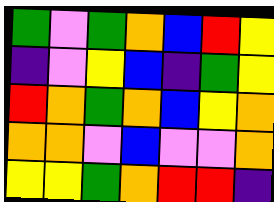[["green", "violet", "green", "orange", "blue", "red", "yellow"], ["indigo", "violet", "yellow", "blue", "indigo", "green", "yellow"], ["red", "orange", "green", "orange", "blue", "yellow", "orange"], ["orange", "orange", "violet", "blue", "violet", "violet", "orange"], ["yellow", "yellow", "green", "orange", "red", "red", "indigo"]]